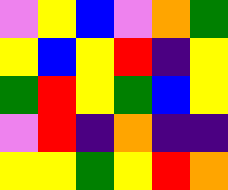[["violet", "yellow", "blue", "violet", "orange", "green"], ["yellow", "blue", "yellow", "red", "indigo", "yellow"], ["green", "red", "yellow", "green", "blue", "yellow"], ["violet", "red", "indigo", "orange", "indigo", "indigo"], ["yellow", "yellow", "green", "yellow", "red", "orange"]]